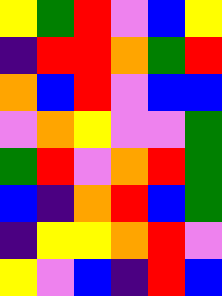[["yellow", "green", "red", "violet", "blue", "yellow"], ["indigo", "red", "red", "orange", "green", "red"], ["orange", "blue", "red", "violet", "blue", "blue"], ["violet", "orange", "yellow", "violet", "violet", "green"], ["green", "red", "violet", "orange", "red", "green"], ["blue", "indigo", "orange", "red", "blue", "green"], ["indigo", "yellow", "yellow", "orange", "red", "violet"], ["yellow", "violet", "blue", "indigo", "red", "blue"]]